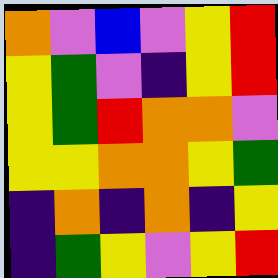[["orange", "violet", "blue", "violet", "yellow", "red"], ["yellow", "green", "violet", "indigo", "yellow", "red"], ["yellow", "green", "red", "orange", "orange", "violet"], ["yellow", "yellow", "orange", "orange", "yellow", "green"], ["indigo", "orange", "indigo", "orange", "indigo", "yellow"], ["indigo", "green", "yellow", "violet", "yellow", "red"]]